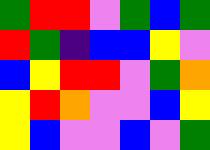[["green", "red", "red", "violet", "green", "blue", "green"], ["red", "green", "indigo", "blue", "blue", "yellow", "violet"], ["blue", "yellow", "red", "red", "violet", "green", "orange"], ["yellow", "red", "orange", "violet", "violet", "blue", "yellow"], ["yellow", "blue", "violet", "violet", "blue", "violet", "green"]]